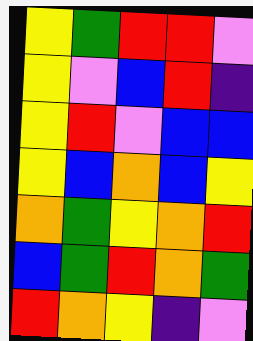[["yellow", "green", "red", "red", "violet"], ["yellow", "violet", "blue", "red", "indigo"], ["yellow", "red", "violet", "blue", "blue"], ["yellow", "blue", "orange", "blue", "yellow"], ["orange", "green", "yellow", "orange", "red"], ["blue", "green", "red", "orange", "green"], ["red", "orange", "yellow", "indigo", "violet"]]